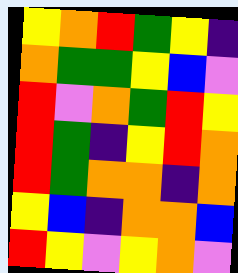[["yellow", "orange", "red", "green", "yellow", "indigo"], ["orange", "green", "green", "yellow", "blue", "violet"], ["red", "violet", "orange", "green", "red", "yellow"], ["red", "green", "indigo", "yellow", "red", "orange"], ["red", "green", "orange", "orange", "indigo", "orange"], ["yellow", "blue", "indigo", "orange", "orange", "blue"], ["red", "yellow", "violet", "yellow", "orange", "violet"]]